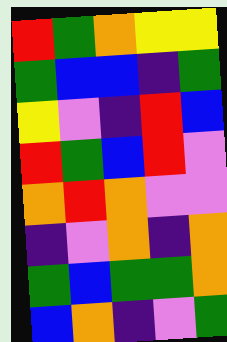[["red", "green", "orange", "yellow", "yellow"], ["green", "blue", "blue", "indigo", "green"], ["yellow", "violet", "indigo", "red", "blue"], ["red", "green", "blue", "red", "violet"], ["orange", "red", "orange", "violet", "violet"], ["indigo", "violet", "orange", "indigo", "orange"], ["green", "blue", "green", "green", "orange"], ["blue", "orange", "indigo", "violet", "green"]]